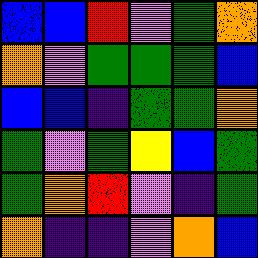[["blue", "blue", "red", "violet", "green", "orange"], ["orange", "violet", "green", "green", "green", "blue"], ["blue", "blue", "indigo", "green", "green", "orange"], ["green", "violet", "green", "yellow", "blue", "green"], ["green", "orange", "red", "violet", "indigo", "green"], ["orange", "indigo", "indigo", "violet", "orange", "blue"]]